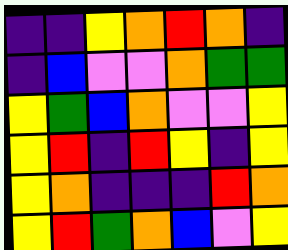[["indigo", "indigo", "yellow", "orange", "red", "orange", "indigo"], ["indigo", "blue", "violet", "violet", "orange", "green", "green"], ["yellow", "green", "blue", "orange", "violet", "violet", "yellow"], ["yellow", "red", "indigo", "red", "yellow", "indigo", "yellow"], ["yellow", "orange", "indigo", "indigo", "indigo", "red", "orange"], ["yellow", "red", "green", "orange", "blue", "violet", "yellow"]]